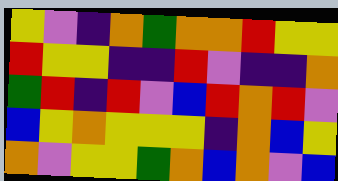[["yellow", "violet", "indigo", "orange", "green", "orange", "orange", "red", "yellow", "yellow"], ["red", "yellow", "yellow", "indigo", "indigo", "red", "violet", "indigo", "indigo", "orange"], ["green", "red", "indigo", "red", "violet", "blue", "red", "orange", "red", "violet"], ["blue", "yellow", "orange", "yellow", "yellow", "yellow", "indigo", "orange", "blue", "yellow"], ["orange", "violet", "yellow", "yellow", "green", "orange", "blue", "orange", "violet", "blue"]]